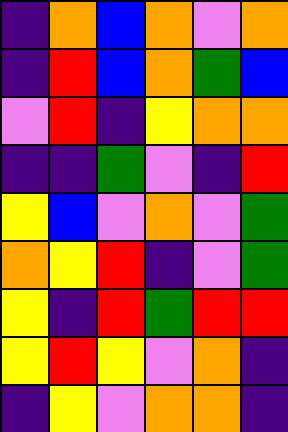[["indigo", "orange", "blue", "orange", "violet", "orange"], ["indigo", "red", "blue", "orange", "green", "blue"], ["violet", "red", "indigo", "yellow", "orange", "orange"], ["indigo", "indigo", "green", "violet", "indigo", "red"], ["yellow", "blue", "violet", "orange", "violet", "green"], ["orange", "yellow", "red", "indigo", "violet", "green"], ["yellow", "indigo", "red", "green", "red", "red"], ["yellow", "red", "yellow", "violet", "orange", "indigo"], ["indigo", "yellow", "violet", "orange", "orange", "indigo"]]